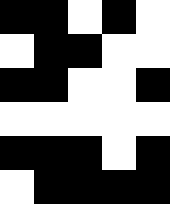[["black", "black", "white", "black", "white"], ["white", "black", "black", "white", "white"], ["black", "black", "white", "white", "black"], ["white", "white", "white", "white", "white"], ["black", "black", "black", "white", "black"], ["white", "black", "black", "black", "black"]]